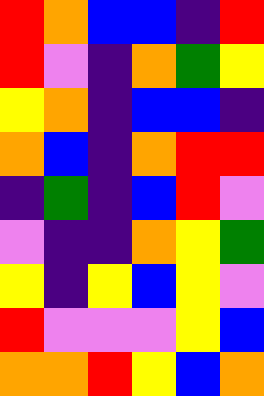[["red", "orange", "blue", "blue", "indigo", "red"], ["red", "violet", "indigo", "orange", "green", "yellow"], ["yellow", "orange", "indigo", "blue", "blue", "indigo"], ["orange", "blue", "indigo", "orange", "red", "red"], ["indigo", "green", "indigo", "blue", "red", "violet"], ["violet", "indigo", "indigo", "orange", "yellow", "green"], ["yellow", "indigo", "yellow", "blue", "yellow", "violet"], ["red", "violet", "violet", "violet", "yellow", "blue"], ["orange", "orange", "red", "yellow", "blue", "orange"]]